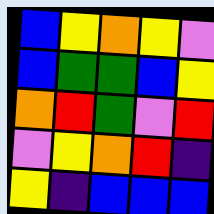[["blue", "yellow", "orange", "yellow", "violet"], ["blue", "green", "green", "blue", "yellow"], ["orange", "red", "green", "violet", "red"], ["violet", "yellow", "orange", "red", "indigo"], ["yellow", "indigo", "blue", "blue", "blue"]]